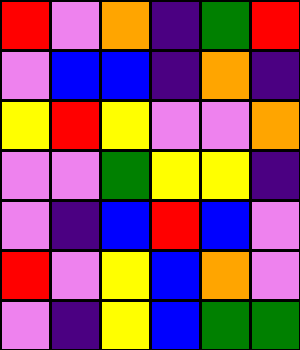[["red", "violet", "orange", "indigo", "green", "red"], ["violet", "blue", "blue", "indigo", "orange", "indigo"], ["yellow", "red", "yellow", "violet", "violet", "orange"], ["violet", "violet", "green", "yellow", "yellow", "indigo"], ["violet", "indigo", "blue", "red", "blue", "violet"], ["red", "violet", "yellow", "blue", "orange", "violet"], ["violet", "indigo", "yellow", "blue", "green", "green"]]